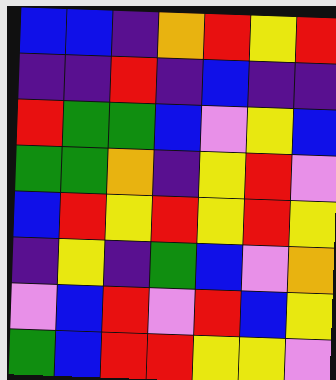[["blue", "blue", "indigo", "orange", "red", "yellow", "red"], ["indigo", "indigo", "red", "indigo", "blue", "indigo", "indigo"], ["red", "green", "green", "blue", "violet", "yellow", "blue"], ["green", "green", "orange", "indigo", "yellow", "red", "violet"], ["blue", "red", "yellow", "red", "yellow", "red", "yellow"], ["indigo", "yellow", "indigo", "green", "blue", "violet", "orange"], ["violet", "blue", "red", "violet", "red", "blue", "yellow"], ["green", "blue", "red", "red", "yellow", "yellow", "violet"]]